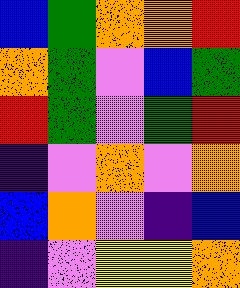[["blue", "green", "orange", "orange", "red"], ["orange", "green", "violet", "blue", "green"], ["red", "green", "violet", "green", "red"], ["indigo", "violet", "orange", "violet", "orange"], ["blue", "orange", "violet", "indigo", "blue"], ["indigo", "violet", "yellow", "yellow", "orange"]]